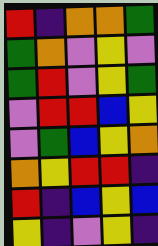[["red", "indigo", "orange", "orange", "green"], ["green", "orange", "violet", "yellow", "violet"], ["green", "red", "violet", "yellow", "green"], ["violet", "red", "red", "blue", "yellow"], ["violet", "green", "blue", "yellow", "orange"], ["orange", "yellow", "red", "red", "indigo"], ["red", "indigo", "blue", "yellow", "blue"], ["yellow", "indigo", "violet", "yellow", "indigo"]]